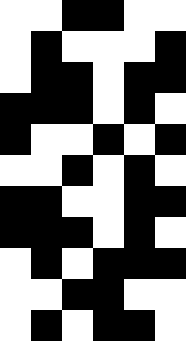[["white", "white", "black", "black", "white", "white"], ["white", "black", "white", "white", "white", "black"], ["white", "black", "black", "white", "black", "black"], ["black", "black", "black", "white", "black", "white"], ["black", "white", "white", "black", "white", "black"], ["white", "white", "black", "white", "black", "white"], ["black", "black", "white", "white", "black", "black"], ["black", "black", "black", "white", "black", "white"], ["white", "black", "white", "black", "black", "black"], ["white", "white", "black", "black", "white", "white"], ["white", "black", "white", "black", "black", "white"]]